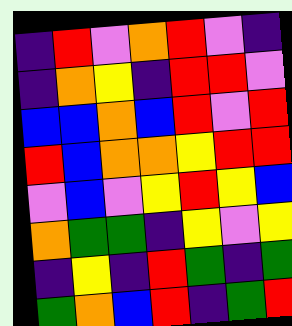[["indigo", "red", "violet", "orange", "red", "violet", "indigo"], ["indigo", "orange", "yellow", "indigo", "red", "red", "violet"], ["blue", "blue", "orange", "blue", "red", "violet", "red"], ["red", "blue", "orange", "orange", "yellow", "red", "red"], ["violet", "blue", "violet", "yellow", "red", "yellow", "blue"], ["orange", "green", "green", "indigo", "yellow", "violet", "yellow"], ["indigo", "yellow", "indigo", "red", "green", "indigo", "green"], ["green", "orange", "blue", "red", "indigo", "green", "red"]]